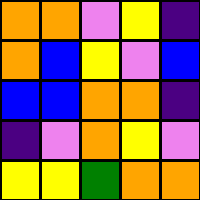[["orange", "orange", "violet", "yellow", "indigo"], ["orange", "blue", "yellow", "violet", "blue"], ["blue", "blue", "orange", "orange", "indigo"], ["indigo", "violet", "orange", "yellow", "violet"], ["yellow", "yellow", "green", "orange", "orange"]]